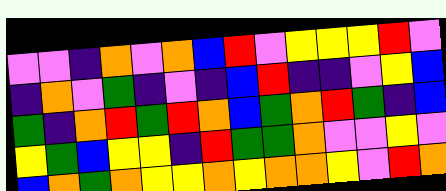[["violet", "violet", "indigo", "orange", "violet", "orange", "blue", "red", "violet", "yellow", "yellow", "yellow", "red", "violet"], ["indigo", "orange", "violet", "green", "indigo", "violet", "indigo", "blue", "red", "indigo", "indigo", "violet", "yellow", "blue"], ["green", "indigo", "orange", "red", "green", "red", "orange", "blue", "green", "orange", "red", "green", "indigo", "blue"], ["yellow", "green", "blue", "yellow", "yellow", "indigo", "red", "green", "green", "orange", "violet", "violet", "yellow", "violet"], ["blue", "orange", "green", "orange", "yellow", "yellow", "orange", "yellow", "orange", "orange", "yellow", "violet", "red", "orange"]]